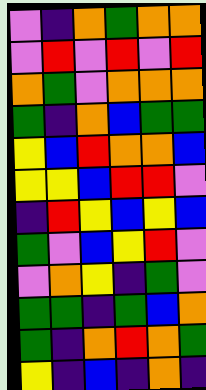[["violet", "indigo", "orange", "green", "orange", "orange"], ["violet", "red", "violet", "red", "violet", "red"], ["orange", "green", "violet", "orange", "orange", "orange"], ["green", "indigo", "orange", "blue", "green", "green"], ["yellow", "blue", "red", "orange", "orange", "blue"], ["yellow", "yellow", "blue", "red", "red", "violet"], ["indigo", "red", "yellow", "blue", "yellow", "blue"], ["green", "violet", "blue", "yellow", "red", "violet"], ["violet", "orange", "yellow", "indigo", "green", "violet"], ["green", "green", "indigo", "green", "blue", "orange"], ["green", "indigo", "orange", "red", "orange", "green"], ["yellow", "indigo", "blue", "indigo", "orange", "indigo"]]